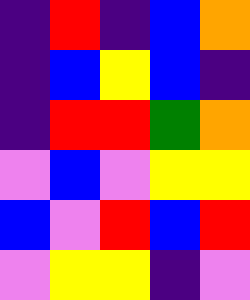[["indigo", "red", "indigo", "blue", "orange"], ["indigo", "blue", "yellow", "blue", "indigo"], ["indigo", "red", "red", "green", "orange"], ["violet", "blue", "violet", "yellow", "yellow"], ["blue", "violet", "red", "blue", "red"], ["violet", "yellow", "yellow", "indigo", "violet"]]